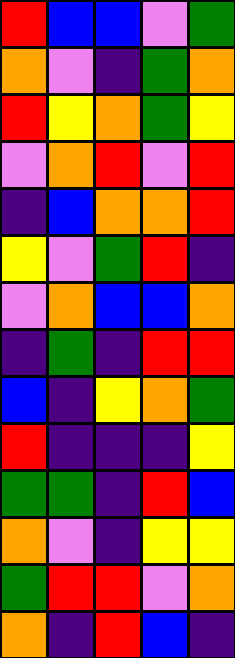[["red", "blue", "blue", "violet", "green"], ["orange", "violet", "indigo", "green", "orange"], ["red", "yellow", "orange", "green", "yellow"], ["violet", "orange", "red", "violet", "red"], ["indigo", "blue", "orange", "orange", "red"], ["yellow", "violet", "green", "red", "indigo"], ["violet", "orange", "blue", "blue", "orange"], ["indigo", "green", "indigo", "red", "red"], ["blue", "indigo", "yellow", "orange", "green"], ["red", "indigo", "indigo", "indigo", "yellow"], ["green", "green", "indigo", "red", "blue"], ["orange", "violet", "indigo", "yellow", "yellow"], ["green", "red", "red", "violet", "orange"], ["orange", "indigo", "red", "blue", "indigo"]]